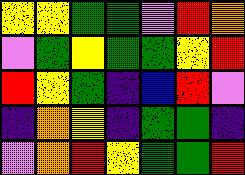[["yellow", "yellow", "green", "green", "violet", "red", "orange"], ["violet", "green", "yellow", "green", "green", "yellow", "red"], ["red", "yellow", "green", "indigo", "blue", "red", "violet"], ["indigo", "orange", "yellow", "indigo", "green", "green", "indigo"], ["violet", "orange", "red", "yellow", "green", "green", "red"]]